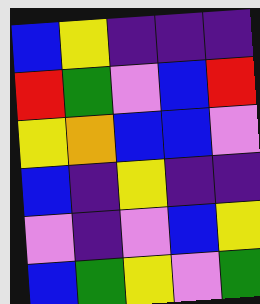[["blue", "yellow", "indigo", "indigo", "indigo"], ["red", "green", "violet", "blue", "red"], ["yellow", "orange", "blue", "blue", "violet"], ["blue", "indigo", "yellow", "indigo", "indigo"], ["violet", "indigo", "violet", "blue", "yellow"], ["blue", "green", "yellow", "violet", "green"]]